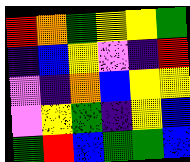[["red", "orange", "green", "yellow", "yellow", "green"], ["indigo", "blue", "yellow", "violet", "indigo", "red"], ["violet", "indigo", "orange", "blue", "yellow", "yellow"], ["violet", "yellow", "green", "indigo", "yellow", "blue"], ["green", "red", "blue", "green", "green", "blue"]]